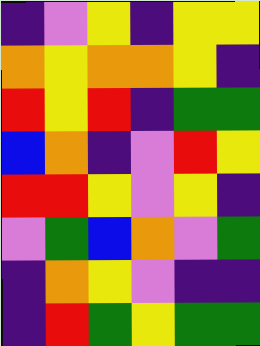[["indigo", "violet", "yellow", "indigo", "yellow", "yellow"], ["orange", "yellow", "orange", "orange", "yellow", "indigo"], ["red", "yellow", "red", "indigo", "green", "green"], ["blue", "orange", "indigo", "violet", "red", "yellow"], ["red", "red", "yellow", "violet", "yellow", "indigo"], ["violet", "green", "blue", "orange", "violet", "green"], ["indigo", "orange", "yellow", "violet", "indigo", "indigo"], ["indigo", "red", "green", "yellow", "green", "green"]]